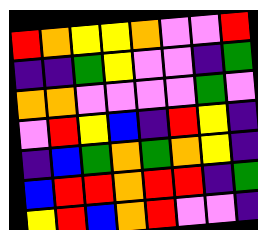[["red", "orange", "yellow", "yellow", "orange", "violet", "violet", "red"], ["indigo", "indigo", "green", "yellow", "violet", "violet", "indigo", "green"], ["orange", "orange", "violet", "violet", "violet", "violet", "green", "violet"], ["violet", "red", "yellow", "blue", "indigo", "red", "yellow", "indigo"], ["indigo", "blue", "green", "orange", "green", "orange", "yellow", "indigo"], ["blue", "red", "red", "orange", "red", "red", "indigo", "green"], ["yellow", "red", "blue", "orange", "red", "violet", "violet", "indigo"]]